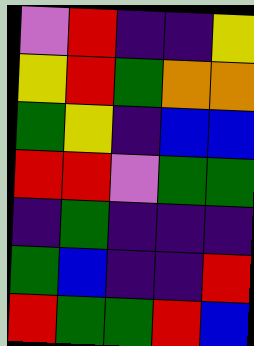[["violet", "red", "indigo", "indigo", "yellow"], ["yellow", "red", "green", "orange", "orange"], ["green", "yellow", "indigo", "blue", "blue"], ["red", "red", "violet", "green", "green"], ["indigo", "green", "indigo", "indigo", "indigo"], ["green", "blue", "indigo", "indigo", "red"], ["red", "green", "green", "red", "blue"]]